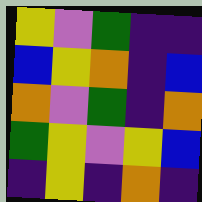[["yellow", "violet", "green", "indigo", "indigo"], ["blue", "yellow", "orange", "indigo", "blue"], ["orange", "violet", "green", "indigo", "orange"], ["green", "yellow", "violet", "yellow", "blue"], ["indigo", "yellow", "indigo", "orange", "indigo"]]